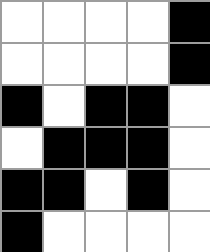[["white", "white", "white", "white", "black"], ["white", "white", "white", "white", "black"], ["black", "white", "black", "black", "white"], ["white", "black", "black", "black", "white"], ["black", "black", "white", "black", "white"], ["black", "white", "white", "white", "white"]]